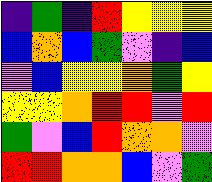[["indigo", "green", "indigo", "red", "yellow", "yellow", "yellow"], ["blue", "orange", "blue", "green", "violet", "indigo", "blue"], ["violet", "blue", "yellow", "yellow", "orange", "green", "yellow"], ["yellow", "yellow", "orange", "red", "red", "violet", "red"], ["green", "violet", "blue", "red", "orange", "orange", "violet"], ["red", "red", "orange", "orange", "blue", "violet", "green"]]